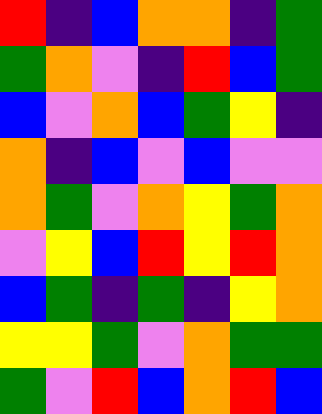[["red", "indigo", "blue", "orange", "orange", "indigo", "green"], ["green", "orange", "violet", "indigo", "red", "blue", "green"], ["blue", "violet", "orange", "blue", "green", "yellow", "indigo"], ["orange", "indigo", "blue", "violet", "blue", "violet", "violet"], ["orange", "green", "violet", "orange", "yellow", "green", "orange"], ["violet", "yellow", "blue", "red", "yellow", "red", "orange"], ["blue", "green", "indigo", "green", "indigo", "yellow", "orange"], ["yellow", "yellow", "green", "violet", "orange", "green", "green"], ["green", "violet", "red", "blue", "orange", "red", "blue"]]